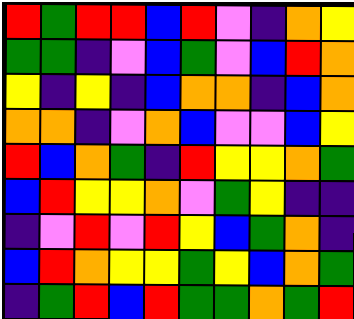[["red", "green", "red", "red", "blue", "red", "violet", "indigo", "orange", "yellow"], ["green", "green", "indigo", "violet", "blue", "green", "violet", "blue", "red", "orange"], ["yellow", "indigo", "yellow", "indigo", "blue", "orange", "orange", "indigo", "blue", "orange"], ["orange", "orange", "indigo", "violet", "orange", "blue", "violet", "violet", "blue", "yellow"], ["red", "blue", "orange", "green", "indigo", "red", "yellow", "yellow", "orange", "green"], ["blue", "red", "yellow", "yellow", "orange", "violet", "green", "yellow", "indigo", "indigo"], ["indigo", "violet", "red", "violet", "red", "yellow", "blue", "green", "orange", "indigo"], ["blue", "red", "orange", "yellow", "yellow", "green", "yellow", "blue", "orange", "green"], ["indigo", "green", "red", "blue", "red", "green", "green", "orange", "green", "red"]]